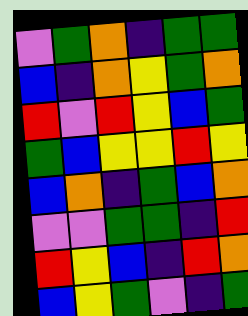[["violet", "green", "orange", "indigo", "green", "green"], ["blue", "indigo", "orange", "yellow", "green", "orange"], ["red", "violet", "red", "yellow", "blue", "green"], ["green", "blue", "yellow", "yellow", "red", "yellow"], ["blue", "orange", "indigo", "green", "blue", "orange"], ["violet", "violet", "green", "green", "indigo", "red"], ["red", "yellow", "blue", "indigo", "red", "orange"], ["blue", "yellow", "green", "violet", "indigo", "green"]]